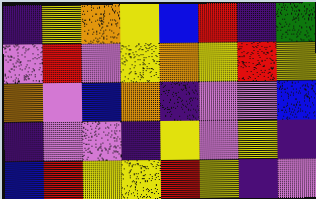[["indigo", "yellow", "orange", "yellow", "blue", "red", "indigo", "green"], ["violet", "red", "violet", "yellow", "orange", "yellow", "red", "yellow"], ["orange", "violet", "blue", "orange", "indigo", "violet", "violet", "blue"], ["indigo", "violet", "violet", "indigo", "yellow", "violet", "yellow", "indigo"], ["blue", "red", "yellow", "yellow", "red", "yellow", "indigo", "violet"]]